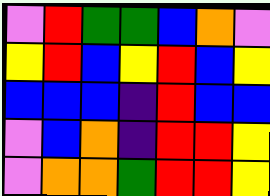[["violet", "red", "green", "green", "blue", "orange", "violet"], ["yellow", "red", "blue", "yellow", "red", "blue", "yellow"], ["blue", "blue", "blue", "indigo", "red", "blue", "blue"], ["violet", "blue", "orange", "indigo", "red", "red", "yellow"], ["violet", "orange", "orange", "green", "red", "red", "yellow"]]